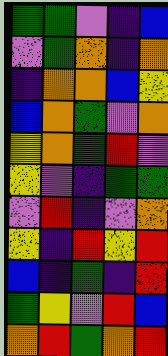[["green", "green", "violet", "indigo", "blue"], ["violet", "green", "orange", "indigo", "orange"], ["indigo", "orange", "orange", "blue", "yellow"], ["blue", "orange", "green", "violet", "orange"], ["yellow", "orange", "green", "red", "violet"], ["yellow", "violet", "indigo", "green", "green"], ["violet", "red", "indigo", "violet", "orange"], ["yellow", "indigo", "red", "yellow", "red"], ["blue", "indigo", "green", "indigo", "red"], ["green", "yellow", "violet", "red", "blue"], ["orange", "red", "green", "orange", "red"]]